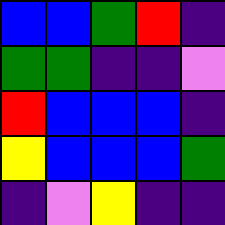[["blue", "blue", "green", "red", "indigo"], ["green", "green", "indigo", "indigo", "violet"], ["red", "blue", "blue", "blue", "indigo"], ["yellow", "blue", "blue", "blue", "green"], ["indigo", "violet", "yellow", "indigo", "indigo"]]